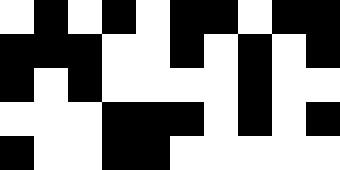[["white", "black", "white", "black", "white", "black", "black", "white", "black", "black"], ["black", "black", "black", "white", "white", "black", "white", "black", "white", "black"], ["black", "white", "black", "white", "white", "white", "white", "black", "white", "white"], ["white", "white", "white", "black", "black", "black", "white", "black", "white", "black"], ["black", "white", "white", "black", "black", "white", "white", "white", "white", "white"]]